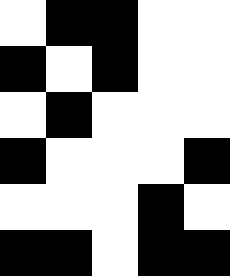[["white", "black", "black", "white", "white"], ["black", "white", "black", "white", "white"], ["white", "black", "white", "white", "white"], ["black", "white", "white", "white", "black"], ["white", "white", "white", "black", "white"], ["black", "black", "white", "black", "black"]]